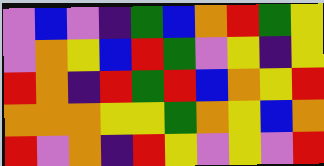[["violet", "blue", "violet", "indigo", "green", "blue", "orange", "red", "green", "yellow"], ["violet", "orange", "yellow", "blue", "red", "green", "violet", "yellow", "indigo", "yellow"], ["red", "orange", "indigo", "red", "green", "red", "blue", "orange", "yellow", "red"], ["orange", "orange", "orange", "yellow", "yellow", "green", "orange", "yellow", "blue", "orange"], ["red", "violet", "orange", "indigo", "red", "yellow", "violet", "yellow", "violet", "red"]]